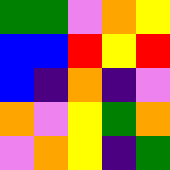[["green", "green", "violet", "orange", "yellow"], ["blue", "blue", "red", "yellow", "red"], ["blue", "indigo", "orange", "indigo", "violet"], ["orange", "violet", "yellow", "green", "orange"], ["violet", "orange", "yellow", "indigo", "green"]]